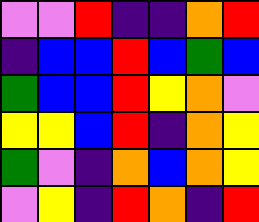[["violet", "violet", "red", "indigo", "indigo", "orange", "red"], ["indigo", "blue", "blue", "red", "blue", "green", "blue"], ["green", "blue", "blue", "red", "yellow", "orange", "violet"], ["yellow", "yellow", "blue", "red", "indigo", "orange", "yellow"], ["green", "violet", "indigo", "orange", "blue", "orange", "yellow"], ["violet", "yellow", "indigo", "red", "orange", "indigo", "red"]]